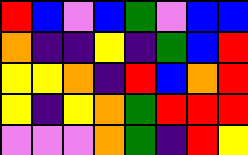[["red", "blue", "violet", "blue", "green", "violet", "blue", "blue"], ["orange", "indigo", "indigo", "yellow", "indigo", "green", "blue", "red"], ["yellow", "yellow", "orange", "indigo", "red", "blue", "orange", "red"], ["yellow", "indigo", "yellow", "orange", "green", "red", "red", "red"], ["violet", "violet", "violet", "orange", "green", "indigo", "red", "yellow"]]